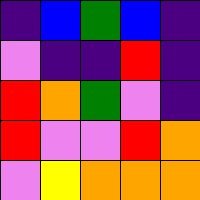[["indigo", "blue", "green", "blue", "indigo"], ["violet", "indigo", "indigo", "red", "indigo"], ["red", "orange", "green", "violet", "indigo"], ["red", "violet", "violet", "red", "orange"], ["violet", "yellow", "orange", "orange", "orange"]]